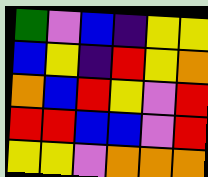[["green", "violet", "blue", "indigo", "yellow", "yellow"], ["blue", "yellow", "indigo", "red", "yellow", "orange"], ["orange", "blue", "red", "yellow", "violet", "red"], ["red", "red", "blue", "blue", "violet", "red"], ["yellow", "yellow", "violet", "orange", "orange", "orange"]]